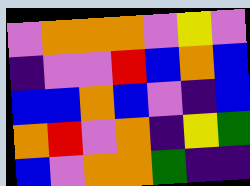[["violet", "orange", "orange", "orange", "violet", "yellow", "violet"], ["indigo", "violet", "violet", "red", "blue", "orange", "blue"], ["blue", "blue", "orange", "blue", "violet", "indigo", "blue"], ["orange", "red", "violet", "orange", "indigo", "yellow", "green"], ["blue", "violet", "orange", "orange", "green", "indigo", "indigo"]]